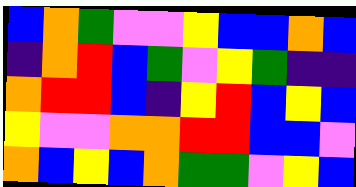[["blue", "orange", "green", "violet", "violet", "yellow", "blue", "blue", "orange", "blue"], ["indigo", "orange", "red", "blue", "green", "violet", "yellow", "green", "indigo", "indigo"], ["orange", "red", "red", "blue", "indigo", "yellow", "red", "blue", "yellow", "blue"], ["yellow", "violet", "violet", "orange", "orange", "red", "red", "blue", "blue", "violet"], ["orange", "blue", "yellow", "blue", "orange", "green", "green", "violet", "yellow", "blue"]]